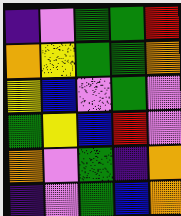[["indigo", "violet", "green", "green", "red"], ["orange", "yellow", "green", "green", "orange"], ["yellow", "blue", "violet", "green", "violet"], ["green", "yellow", "blue", "red", "violet"], ["orange", "violet", "green", "indigo", "orange"], ["indigo", "violet", "green", "blue", "orange"]]